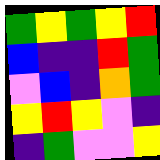[["green", "yellow", "green", "yellow", "red"], ["blue", "indigo", "indigo", "red", "green"], ["violet", "blue", "indigo", "orange", "green"], ["yellow", "red", "yellow", "violet", "indigo"], ["indigo", "green", "violet", "violet", "yellow"]]